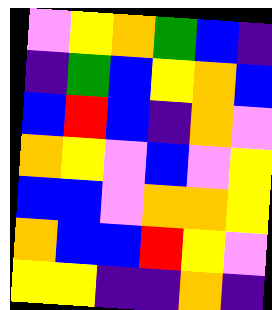[["violet", "yellow", "orange", "green", "blue", "indigo"], ["indigo", "green", "blue", "yellow", "orange", "blue"], ["blue", "red", "blue", "indigo", "orange", "violet"], ["orange", "yellow", "violet", "blue", "violet", "yellow"], ["blue", "blue", "violet", "orange", "orange", "yellow"], ["orange", "blue", "blue", "red", "yellow", "violet"], ["yellow", "yellow", "indigo", "indigo", "orange", "indigo"]]